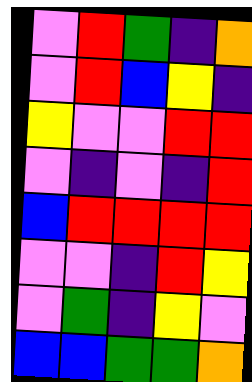[["violet", "red", "green", "indigo", "orange"], ["violet", "red", "blue", "yellow", "indigo"], ["yellow", "violet", "violet", "red", "red"], ["violet", "indigo", "violet", "indigo", "red"], ["blue", "red", "red", "red", "red"], ["violet", "violet", "indigo", "red", "yellow"], ["violet", "green", "indigo", "yellow", "violet"], ["blue", "blue", "green", "green", "orange"]]